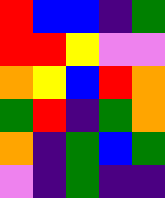[["red", "blue", "blue", "indigo", "green"], ["red", "red", "yellow", "violet", "violet"], ["orange", "yellow", "blue", "red", "orange"], ["green", "red", "indigo", "green", "orange"], ["orange", "indigo", "green", "blue", "green"], ["violet", "indigo", "green", "indigo", "indigo"]]